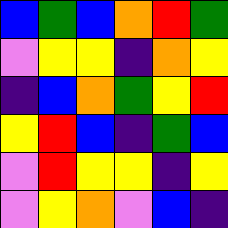[["blue", "green", "blue", "orange", "red", "green"], ["violet", "yellow", "yellow", "indigo", "orange", "yellow"], ["indigo", "blue", "orange", "green", "yellow", "red"], ["yellow", "red", "blue", "indigo", "green", "blue"], ["violet", "red", "yellow", "yellow", "indigo", "yellow"], ["violet", "yellow", "orange", "violet", "blue", "indigo"]]